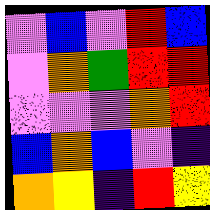[["violet", "blue", "violet", "red", "blue"], ["violet", "orange", "green", "red", "red"], ["violet", "violet", "violet", "orange", "red"], ["blue", "orange", "blue", "violet", "indigo"], ["orange", "yellow", "indigo", "red", "yellow"]]